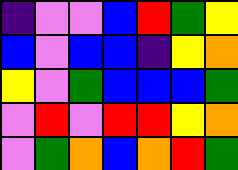[["indigo", "violet", "violet", "blue", "red", "green", "yellow"], ["blue", "violet", "blue", "blue", "indigo", "yellow", "orange"], ["yellow", "violet", "green", "blue", "blue", "blue", "green"], ["violet", "red", "violet", "red", "red", "yellow", "orange"], ["violet", "green", "orange", "blue", "orange", "red", "green"]]